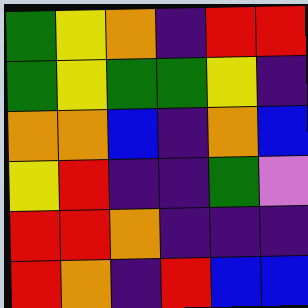[["green", "yellow", "orange", "indigo", "red", "red"], ["green", "yellow", "green", "green", "yellow", "indigo"], ["orange", "orange", "blue", "indigo", "orange", "blue"], ["yellow", "red", "indigo", "indigo", "green", "violet"], ["red", "red", "orange", "indigo", "indigo", "indigo"], ["red", "orange", "indigo", "red", "blue", "blue"]]